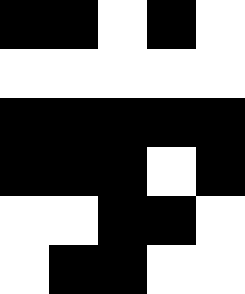[["black", "black", "white", "black", "white"], ["white", "white", "white", "white", "white"], ["black", "black", "black", "black", "black"], ["black", "black", "black", "white", "black"], ["white", "white", "black", "black", "white"], ["white", "black", "black", "white", "white"]]